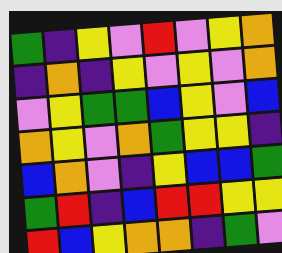[["green", "indigo", "yellow", "violet", "red", "violet", "yellow", "orange"], ["indigo", "orange", "indigo", "yellow", "violet", "yellow", "violet", "orange"], ["violet", "yellow", "green", "green", "blue", "yellow", "violet", "blue"], ["orange", "yellow", "violet", "orange", "green", "yellow", "yellow", "indigo"], ["blue", "orange", "violet", "indigo", "yellow", "blue", "blue", "green"], ["green", "red", "indigo", "blue", "red", "red", "yellow", "yellow"], ["red", "blue", "yellow", "orange", "orange", "indigo", "green", "violet"]]